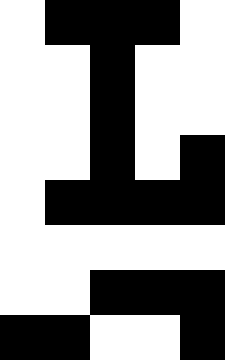[["white", "black", "black", "black", "white"], ["white", "white", "black", "white", "white"], ["white", "white", "black", "white", "white"], ["white", "white", "black", "white", "black"], ["white", "black", "black", "black", "black"], ["white", "white", "white", "white", "white"], ["white", "white", "black", "black", "black"], ["black", "black", "white", "white", "black"]]